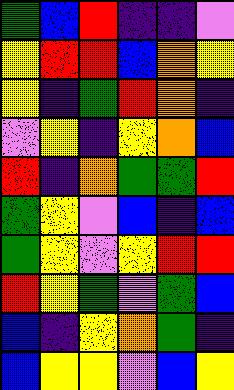[["green", "blue", "red", "indigo", "indigo", "violet"], ["yellow", "red", "red", "blue", "orange", "yellow"], ["yellow", "indigo", "green", "red", "orange", "indigo"], ["violet", "yellow", "indigo", "yellow", "orange", "blue"], ["red", "indigo", "orange", "green", "green", "red"], ["green", "yellow", "violet", "blue", "indigo", "blue"], ["green", "yellow", "violet", "yellow", "red", "red"], ["red", "yellow", "green", "violet", "green", "blue"], ["blue", "indigo", "yellow", "orange", "green", "indigo"], ["blue", "yellow", "yellow", "violet", "blue", "yellow"]]